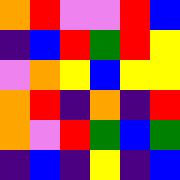[["orange", "red", "violet", "violet", "red", "blue"], ["indigo", "blue", "red", "green", "red", "yellow"], ["violet", "orange", "yellow", "blue", "yellow", "yellow"], ["orange", "red", "indigo", "orange", "indigo", "red"], ["orange", "violet", "red", "green", "blue", "green"], ["indigo", "blue", "indigo", "yellow", "indigo", "blue"]]